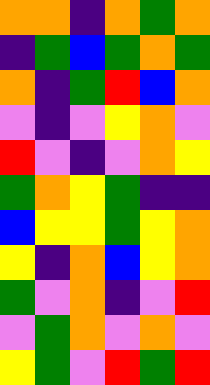[["orange", "orange", "indigo", "orange", "green", "orange"], ["indigo", "green", "blue", "green", "orange", "green"], ["orange", "indigo", "green", "red", "blue", "orange"], ["violet", "indigo", "violet", "yellow", "orange", "violet"], ["red", "violet", "indigo", "violet", "orange", "yellow"], ["green", "orange", "yellow", "green", "indigo", "indigo"], ["blue", "yellow", "yellow", "green", "yellow", "orange"], ["yellow", "indigo", "orange", "blue", "yellow", "orange"], ["green", "violet", "orange", "indigo", "violet", "red"], ["violet", "green", "orange", "violet", "orange", "violet"], ["yellow", "green", "violet", "red", "green", "red"]]